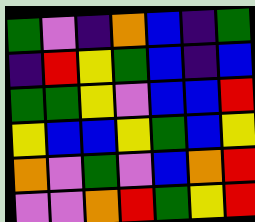[["green", "violet", "indigo", "orange", "blue", "indigo", "green"], ["indigo", "red", "yellow", "green", "blue", "indigo", "blue"], ["green", "green", "yellow", "violet", "blue", "blue", "red"], ["yellow", "blue", "blue", "yellow", "green", "blue", "yellow"], ["orange", "violet", "green", "violet", "blue", "orange", "red"], ["violet", "violet", "orange", "red", "green", "yellow", "red"]]